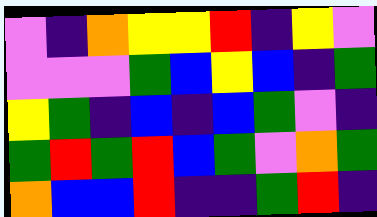[["violet", "indigo", "orange", "yellow", "yellow", "red", "indigo", "yellow", "violet"], ["violet", "violet", "violet", "green", "blue", "yellow", "blue", "indigo", "green"], ["yellow", "green", "indigo", "blue", "indigo", "blue", "green", "violet", "indigo"], ["green", "red", "green", "red", "blue", "green", "violet", "orange", "green"], ["orange", "blue", "blue", "red", "indigo", "indigo", "green", "red", "indigo"]]